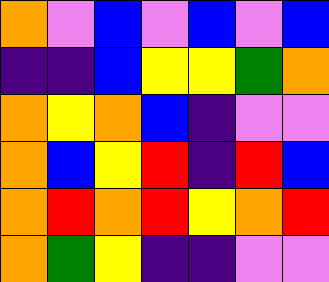[["orange", "violet", "blue", "violet", "blue", "violet", "blue"], ["indigo", "indigo", "blue", "yellow", "yellow", "green", "orange"], ["orange", "yellow", "orange", "blue", "indigo", "violet", "violet"], ["orange", "blue", "yellow", "red", "indigo", "red", "blue"], ["orange", "red", "orange", "red", "yellow", "orange", "red"], ["orange", "green", "yellow", "indigo", "indigo", "violet", "violet"]]